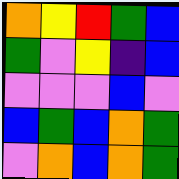[["orange", "yellow", "red", "green", "blue"], ["green", "violet", "yellow", "indigo", "blue"], ["violet", "violet", "violet", "blue", "violet"], ["blue", "green", "blue", "orange", "green"], ["violet", "orange", "blue", "orange", "green"]]